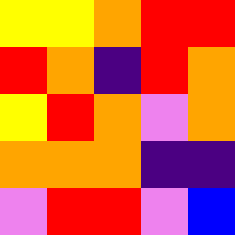[["yellow", "yellow", "orange", "red", "red"], ["red", "orange", "indigo", "red", "orange"], ["yellow", "red", "orange", "violet", "orange"], ["orange", "orange", "orange", "indigo", "indigo"], ["violet", "red", "red", "violet", "blue"]]